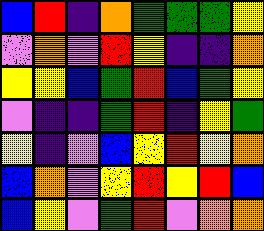[["blue", "red", "indigo", "orange", "green", "green", "green", "yellow"], ["violet", "orange", "violet", "red", "yellow", "indigo", "indigo", "orange"], ["yellow", "yellow", "blue", "green", "red", "blue", "green", "yellow"], ["violet", "indigo", "indigo", "green", "red", "indigo", "yellow", "green"], ["yellow", "indigo", "violet", "blue", "yellow", "red", "yellow", "orange"], ["blue", "orange", "violet", "yellow", "red", "yellow", "red", "blue"], ["blue", "yellow", "violet", "green", "red", "violet", "orange", "orange"]]